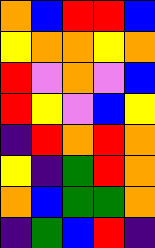[["orange", "blue", "red", "red", "blue"], ["yellow", "orange", "orange", "yellow", "orange"], ["red", "violet", "orange", "violet", "blue"], ["red", "yellow", "violet", "blue", "yellow"], ["indigo", "red", "orange", "red", "orange"], ["yellow", "indigo", "green", "red", "orange"], ["orange", "blue", "green", "green", "orange"], ["indigo", "green", "blue", "red", "indigo"]]